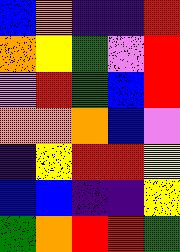[["blue", "orange", "indigo", "indigo", "red"], ["orange", "yellow", "green", "violet", "red"], ["violet", "red", "green", "blue", "red"], ["orange", "orange", "orange", "blue", "violet"], ["indigo", "yellow", "red", "red", "yellow"], ["blue", "blue", "indigo", "indigo", "yellow"], ["green", "orange", "red", "red", "green"]]